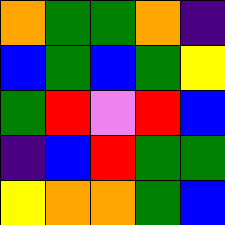[["orange", "green", "green", "orange", "indigo"], ["blue", "green", "blue", "green", "yellow"], ["green", "red", "violet", "red", "blue"], ["indigo", "blue", "red", "green", "green"], ["yellow", "orange", "orange", "green", "blue"]]